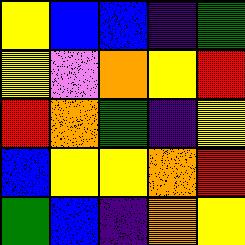[["yellow", "blue", "blue", "indigo", "green"], ["yellow", "violet", "orange", "yellow", "red"], ["red", "orange", "green", "indigo", "yellow"], ["blue", "yellow", "yellow", "orange", "red"], ["green", "blue", "indigo", "orange", "yellow"]]